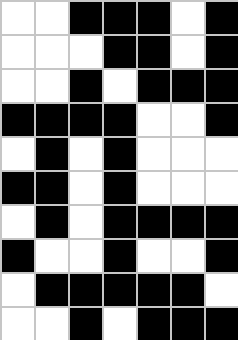[["white", "white", "black", "black", "black", "white", "black"], ["white", "white", "white", "black", "black", "white", "black"], ["white", "white", "black", "white", "black", "black", "black"], ["black", "black", "black", "black", "white", "white", "black"], ["white", "black", "white", "black", "white", "white", "white"], ["black", "black", "white", "black", "white", "white", "white"], ["white", "black", "white", "black", "black", "black", "black"], ["black", "white", "white", "black", "white", "white", "black"], ["white", "black", "black", "black", "black", "black", "white"], ["white", "white", "black", "white", "black", "black", "black"]]